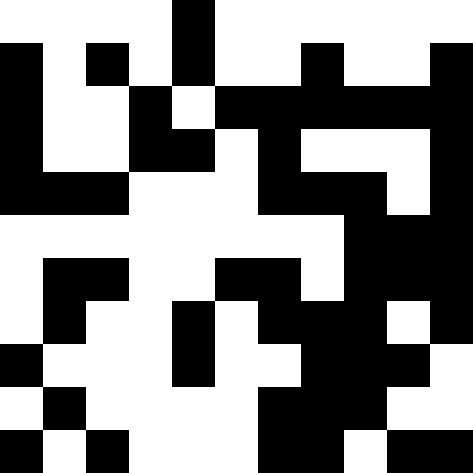[["white", "white", "white", "white", "black", "white", "white", "white", "white", "white", "white"], ["black", "white", "black", "white", "black", "white", "white", "black", "white", "white", "black"], ["black", "white", "white", "black", "white", "black", "black", "black", "black", "black", "black"], ["black", "white", "white", "black", "black", "white", "black", "white", "white", "white", "black"], ["black", "black", "black", "white", "white", "white", "black", "black", "black", "white", "black"], ["white", "white", "white", "white", "white", "white", "white", "white", "black", "black", "black"], ["white", "black", "black", "white", "white", "black", "black", "white", "black", "black", "black"], ["white", "black", "white", "white", "black", "white", "black", "black", "black", "white", "black"], ["black", "white", "white", "white", "black", "white", "white", "black", "black", "black", "white"], ["white", "black", "white", "white", "white", "white", "black", "black", "black", "white", "white"], ["black", "white", "black", "white", "white", "white", "black", "black", "white", "black", "black"]]